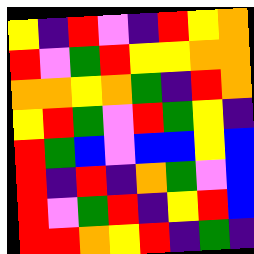[["yellow", "indigo", "red", "violet", "indigo", "red", "yellow", "orange"], ["red", "violet", "green", "red", "yellow", "yellow", "orange", "orange"], ["orange", "orange", "yellow", "orange", "green", "indigo", "red", "orange"], ["yellow", "red", "green", "violet", "red", "green", "yellow", "indigo"], ["red", "green", "blue", "violet", "blue", "blue", "yellow", "blue"], ["red", "indigo", "red", "indigo", "orange", "green", "violet", "blue"], ["red", "violet", "green", "red", "indigo", "yellow", "red", "blue"], ["red", "red", "orange", "yellow", "red", "indigo", "green", "indigo"]]